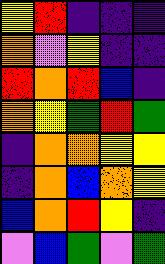[["yellow", "red", "indigo", "indigo", "indigo"], ["orange", "violet", "yellow", "indigo", "indigo"], ["red", "orange", "red", "blue", "indigo"], ["orange", "yellow", "green", "red", "green"], ["indigo", "orange", "orange", "yellow", "yellow"], ["indigo", "orange", "blue", "orange", "yellow"], ["blue", "orange", "red", "yellow", "indigo"], ["violet", "blue", "green", "violet", "green"]]